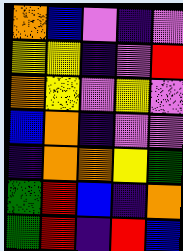[["orange", "blue", "violet", "indigo", "violet"], ["yellow", "yellow", "indigo", "violet", "red"], ["orange", "yellow", "violet", "yellow", "violet"], ["blue", "orange", "indigo", "violet", "violet"], ["indigo", "orange", "orange", "yellow", "green"], ["green", "red", "blue", "indigo", "orange"], ["green", "red", "indigo", "red", "blue"]]